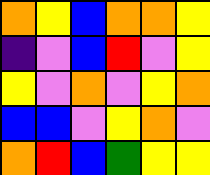[["orange", "yellow", "blue", "orange", "orange", "yellow"], ["indigo", "violet", "blue", "red", "violet", "yellow"], ["yellow", "violet", "orange", "violet", "yellow", "orange"], ["blue", "blue", "violet", "yellow", "orange", "violet"], ["orange", "red", "blue", "green", "yellow", "yellow"]]